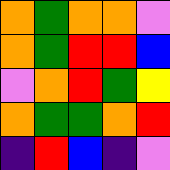[["orange", "green", "orange", "orange", "violet"], ["orange", "green", "red", "red", "blue"], ["violet", "orange", "red", "green", "yellow"], ["orange", "green", "green", "orange", "red"], ["indigo", "red", "blue", "indigo", "violet"]]